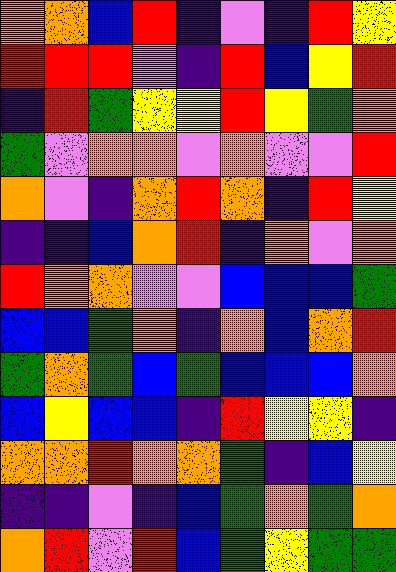[["orange", "orange", "blue", "red", "indigo", "violet", "indigo", "red", "yellow"], ["red", "red", "red", "violet", "indigo", "red", "blue", "yellow", "red"], ["indigo", "red", "green", "yellow", "yellow", "red", "yellow", "green", "orange"], ["green", "violet", "orange", "orange", "violet", "orange", "violet", "violet", "red"], ["orange", "violet", "indigo", "orange", "red", "orange", "indigo", "red", "yellow"], ["indigo", "indigo", "blue", "orange", "red", "indigo", "orange", "violet", "orange"], ["red", "orange", "orange", "violet", "violet", "blue", "blue", "blue", "green"], ["blue", "blue", "green", "orange", "indigo", "orange", "blue", "orange", "red"], ["green", "orange", "green", "blue", "green", "blue", "blue", "blue", "orange"], ["blue", "yellow", "blue", "blue", "indigo", "red", "yellow", "yellow", "indigo"], ["orange", "orange", "red", "orange", "orange", "green", "indigo", "blue", "yellow"], ["indigo", "indigo", "violet", "indigo", "blue", "green", "orange", "green", "orange"], ["orange", "red", "violet", "red", "blue", "green", "yellow", "green", "green"]]